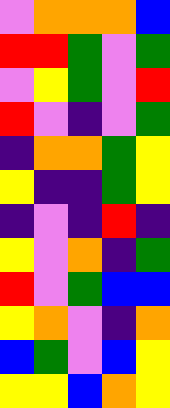[["violet", "orange", "orange", "orange", "blue"], ["red", "red", "green", "violet", "green"], ["violet", "yellow", "green", "violet", "red"], ["red", "violet", "indigo", "violet", "green"], ["indigo", "orange", "orange", "green", "yellow"], ["yellow", "indigo", "indigo", "green", "yellow"], ["indigo", "violet", "indigo", "red", "indigo"], ["yellow", "violet", "orange", "indigo", "green"], ["red", "violet", "green", "blue", "blue"], ["yellow", "orange", "violet", "indigo", "orange"], ["blue", "green", "violet", "blue", "yellow"], ["yellow", "yellow", "blue", "orange", "yellow"]]